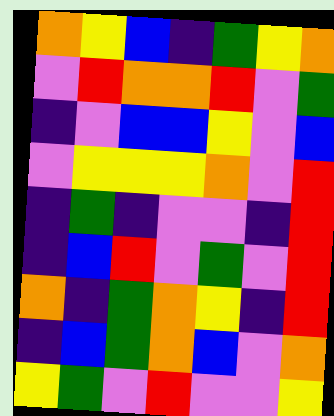[["orange", "yellow", "blue", "indigo", "green", "yellow", "orange"], ["violet", "red", "orange", "orange", "red", "violet", "green"], ["indigo", "violet", "blue", "blue", "yellow", "violet", "blue"], ["violet", "yellow", "yellow", "yellow", "orange", "violet", "red"], ["indigo", "green", "indigo", "violet", "violet", "indigo", "red"], ["indigo", "blue", "red", "violet", "green", "violet", "red"], ["orange", "indigo", "green", "orange", "yellow", "indigo", "red"], ["indigo", "blue", "green", "orange", "blue", "violet", "orange"], ["yellow", "green", "violet", "red", "violet", "violet", "yellow"]]